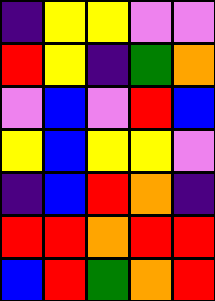[["indigo", "yellow", "yellow", "violet", "violet"], ["red", "yellow", "indigo", "green", "orange"], ["violet", "blue", "violet", "red", "blue"], ["yellow", "blue", "yellow", "yellow", "violet"], ["indigo", "blue", "red", "orange", "indigo"], ["red", "red", "orange", "red", "red"], ["blue", "red", "green", "orange", "red"]]